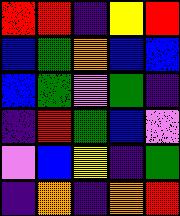[["red", "red", "indigo", "yellow", "red"], ["blue", "green", "orange", "blue", "blue"], ["blue", "green", "violet", "green", "indigo"], ["indigo", "red", "green", "blue", "violet"], ["violet", "blue", "yellow", "indigo", "green"], ["indigo", "orange", "indigo", "orange", "red"]]